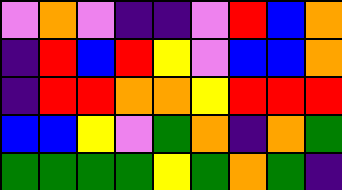[["violet", "orange", "violet", "indigo", "indigo", "violet", "red", "blue", "orange"], ["indigo", "red", "blue", "red", "yellow", "violet", "blue", "blue", "orange"], ["indigo", "red", "red", "orange", "orange", "yellow", "red", "red", "red"], ["blue", "blue", "yellow", "violet", "green", "orange", "indigo", "orange", "green"], ["green", "green", "green", "green", "yellow", "green", "orange", "green", "indigo"]]